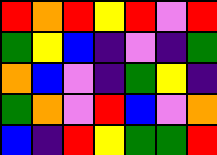[["red", "orange", "red", "yellow", "red", "violet", "red"], ["green", "yellow", "blue", "indigo", "violet", "indigo", "green"], ["orange", "blue", "violet", "indigo", "green", "yellow", "indigo"], ["green", "orange", "violet", "red", "blue", "violet", "orange"], ["blue", "indigo", "red", "yellow", "green", "green", "red"]]